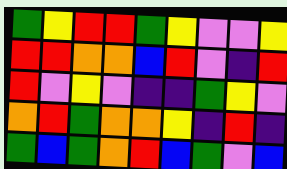[["green", "yellow", "red", "red", "green", "yellow", "violet", "violet", "yellow"], ["red", "red", "orange", "orange", "blue", "red", "violet", "indigo", "red"], ["red", "violet", "yellow", "violet", "indigo", "indigo", "green", "yellow", "violet"], ["orange", "red", "green", "orange", "orange", "yellow", "indigo", "red", "indigo"], ["green", "blue", "green", "orange", "red", "blue", "green", "violet", "blue"]]